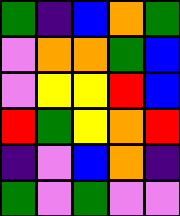[["green", "indigo", "blue", "orange", "green"], ["violet", "orange", "orange", "green", "blue"], ["violet", "yellow", "yellow", "red", "blue"], ["red", "green", "yellow", "orange", "red"], ["indigo", "violet", "blue", "orange", "indigo"], ["green", "violet", "green", "violet", "violet"]]